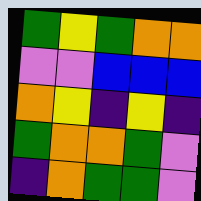[["green", "yellow", "green", "orange", "orange"], ["violet", "violet", "blue", "blue", "blue"], ["orange", "yellow", "indigo", "yellow", "indigo"], ["green", "orange", "orange", "green", "violet"], ["indigo", "orange", "green", "green", "violet"]]